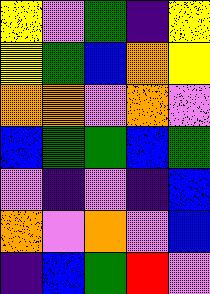[["yellow", "violet", "green", "indigo", "yellow"], ["yellow", "green", "blue", "orange", "yellow"], ["orange", "orange", "violet", "orange", "violet"], ["blue", "green", "green", "blue", "green"], ["violet", "indigo", "violet", "indigo", "blue"], ["orange", "violet", "orange", "violet", "blue"], ["indigo", "blue", "green", "red", "violet"]]